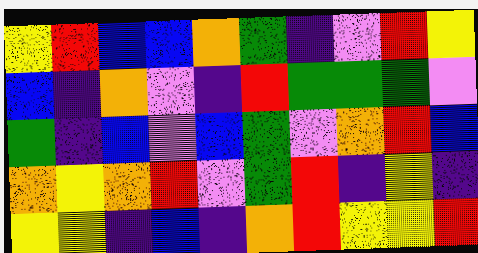[["yellow", "red", "blue", "blue", "orange", "green", "indigo", "violet", "red", "yellow"], ["blue", "indigo", "orange", "violet", "indigo", "red", "green", "green", "green", "violet"], ["green", "indigo", "blue", "violet", "blue", "green", "violet", "orange", "red", "blue"], ["orange", "yellow", "orange", "red", "violet", "green", "red", "indigo", "yellow", "indigo"], ["yellow", "yellow", "indigo", "blue", "indigo", "orange", "red", "yellow", "yellow", "red"]]